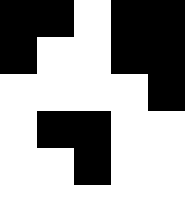[["black", "black", "white", "black", "black"], ["black", "white", "white", "black", "black"], ["white", "white", "white", "white", "black"], ["white", "black", "black", "white", "white"], ["white", "white", "black", "white", "white"], ["white", "white", "white", "white", "white"]]